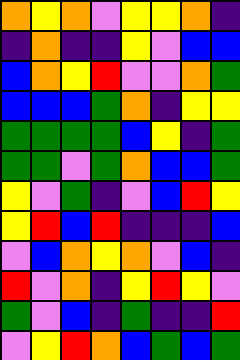[["orange", "yellow", "orange", "violet", "yellow", "yellow", "orange", "indigo"], ["indigo", "orange", "indigo", "indigo", "yellow", "violet", "blue", "blue"], ["blue", "orange", "yellow", "red", "violet", "violet", "orange", "green"], ["blue", "blue", "blue", "green", "orange", "indigo", "yellow", "yellow"], ["green", "green", "green", "green", "blue", "yellow", "indigo", "green"], ["green", "green", "violet", "green", "orange", "blue", "blue", "green"], ["yellow", "violet", "green", "indigo", "violet", "blue", "red", "yellow"], ["yellow", "red", "blue", "red", "indigo", "indigo", "indigo", "blue"], ["violet", "blue", "orange", "yellow", "orange", "violet", "blue", "indigo"], ["red", "violet", "orange", "indigo", "yellow", "red", "yellow", "violet"], ["green", "violet", "blue", "indigo", "green", "indigo", "indigo", "red"], ["violet", "yellow", "red", "orange", "blue", "green", "blue", "green"]]